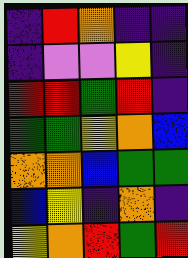[["indigo", "red", "orange", "indigo", "indigo"], ["indigo", "violet", "violet", "yellow", "indigo"], ["red", "red", "green", "red", "indigo"], ["green", "green", "yellow", "orange", "blue"], ["orange", "orange", "blue", "green", "green"], ["blue", "yellow", "indigo", "orange", "indigo"], ["yellow", "orange", "red", "green", "red"]]